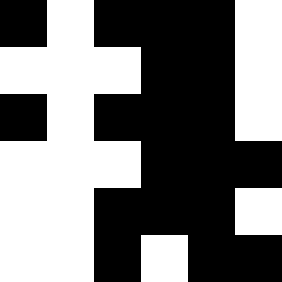[["black", "white", "black", "black", "black", "white"], ["white", "white", "white", "black", "black", "white"], ["black", "white", "black", "black", "black", "white"], ["white", "white", "white", "black", "black", "black"], ["white", "white", "black", "black", "black", "white"], ["white", "white", "black", "white", "black", "black"]]